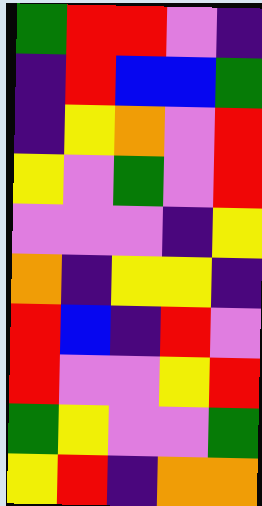[["green", "red", "red", "violet", "indigo"], ["indigo", "red", "blue", "blue", "green"], ["indigo", "yellow", "orange", "violet", "red"], ["yellow", "violet", "green", "violet", "red"], ["violet", "violet", "violet", "indigo", "yellow"], ["orange", "indigo", "yellow", "yellow", "indigo"], ["red", "blue", "indigo", "red", "violet"], ["red", "violet", "violet", "yellow", "red"], ["green", "yellow", "violet", "violet", "green"], ["yellow", "red", "indigo", "orange", "orange"]]